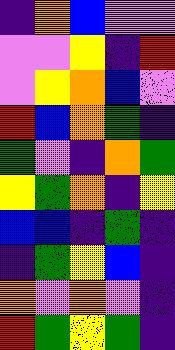[["indigo", "orange", "blue", "violet", "violet"], ["violet", "violet", "yellow", "indigo", "red"], ["violet", "yellow", "orange", "blue", "violet"], ["red", "blue", "orange", "green", "indigo"], ["green", "violet", "indigo", "orange", "green"], ["yellow", "green", "orange", "indigo", "yellow"], ["blue", "blue", "indigo", "green", "indigo"], ["indigo", "green", "yellow", "blue", "indigo"], ["orange", "violet", "orange", "violet", "indigo"], ["red", "green", "yellow", "green", "indigo"]]